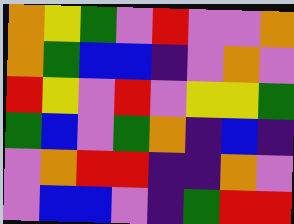[["orange", "yellow", "green", "violet", "red", "violet", "violet", "orange"], ["orange", "green", "blue", "blue", "indigo", "violet", "orange", "violet"], ["red", "yellow", "violet", "red", "violet", "yellow", "yellow", "green"], ["green", "blue", "violet", "green", "orange", "indigo", "blue", "indigo"], ["violet", "orange", "red", "red", "indigo", "indigo", "orange", "violet"], ["violet", "blue", "blue", "violet", "indigo", "green", "red", "red"]]